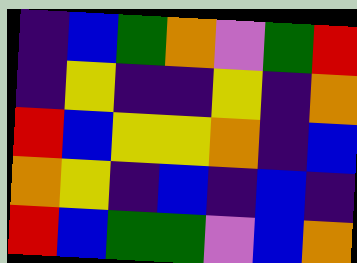[["indigo", "blue", "green", "orange", "violet", "green", "red"], ["indigo", "yellow", "indigo", "indigo", "yellow", "indigo", "orange"], ["red", "blue", "yellow", "yellow", "orange", "indigo", "blue"], ["orange", "yellow", "indigo", "blue", "indigo", "blue", "indigo"], ["red", "blue", "green", "green", "violet", "blue", "orange"]]